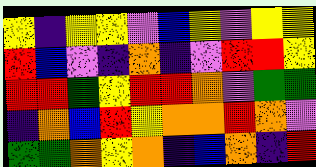[["yellow", "indigo", "yellow", "yellow", "violet", "blue", "yellow", "violet", "yellow", "yellow"], ["red", "blue", "violet", "indigo", "orange", "indigo", "violet", "red", "red", "yellow"], ["red", "red", "green", "yellow", "red", "red", "orange", "violet", "green", "green"], ["indigo", "orange", "blue", "red", "yellow", "orange", "orange", "red", "orange", "violet"], ["green", "green", "orange", "yellow", "orange", "indigo", "blue", "orange", "indigo", "red"]]